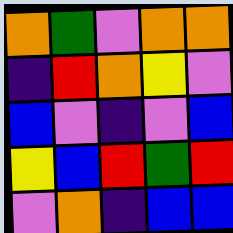[["orange", "green", "violet", "orange", "orange"], ["indigo", "red", "orange", "yellow", "violet"], ["blue", "violet", "indigo", "violet", "blue"], ["yellow", "blue", "red", "green", "red"], ["violet", "orange", "indigo", "blue", "blue"]]